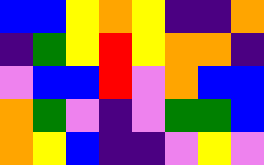[["blue", "blue", "yellow", "orange", "yellow", "indigo", "indigo", "orange"], ["indigo", "green", "yellow", "red", "yellow", "orange", "orange", "indigo"], ["violet", "blue", "blue", "red", "violet", "orange", "blue", "blue"], ["orange", "green", "violet", "indigo", "violet", "green", "green", "blue"], ["orange", "yellow", "blue", "indigo", "indigo", "violet", "yellow", "violet"]]